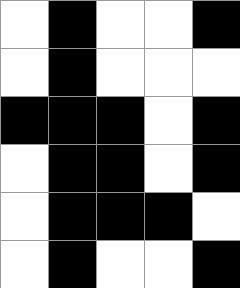[["white", "black", "white", "white", "black"], ["white", "black", "white", "white", "white"], ["black", "black", "black", "white", "black"], ["white", "black", "black", "white", "black"], ["white", "black", "black", "black", "white"], ["white", "black", "white", "white", "black"]]